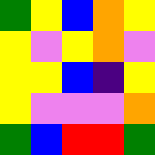[["green", "yellow", "blue", "orange", "yellow"], ["yellow", "violet", "yellow", "orange", "violet"], ["yellow", "yellow", "blue", "indigo", "yellow"], ["yellow", "violet", "violet", "violet", "orange"], ["green", "blue", "red", "red", "green"]]